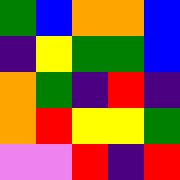[["green", "blue", "orange", "orange", "blue"], ["indigo", "yellow", "green", "green", "blue"], ["orange", "green", "indigo", "red", "indigo"], ["orange", "red", "yellow", "yellow", "green"], ["violet", "violet", "red", "indigo", "red"]]